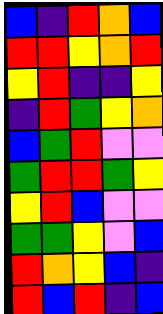[["blue", "indigo", "red", "orange", "blue"], ["red", "red", "yellow", "orange", "red"], ["yellow", "red", "indigo", "indigo", "yellow"], ["indigo", "red", "green", "yellow", "orange"], ["blue", "green", "red", "violet", "violet"], ["green", "red", "red", "green", "yellow"], ["yellow", "red", "blue", "violet", "violet"], ["green", "green", "yellow", "violet", "blue"], ["red", "orange", "yellow", "blue", "indigo"], ["red", "blue", "red", "indigo", "blue"]]